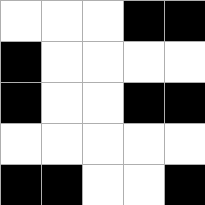[["white", "white", "white", "black", "black"], ["black", "white", "white", "white", "white"], ["black", "white", "white", "black", "black"], ["white", "white", "white", "white", "white"], ["black", "black", "white", "white", "black"]]